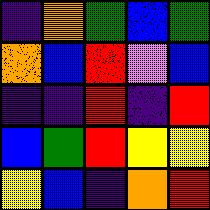[["indigo", "orange", "green", "blue", "green"], ["orange", "blue", "red", "violet", "blue"], ["indigo", "indigo", "red", "indigo", "red"], ["blue", "green", "red", "yellow", "yellow"], ["yellow", "blue", "indigo", "orange", "red"]]